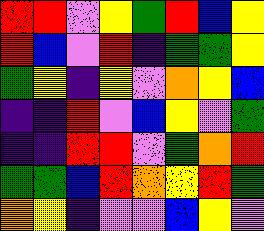[["red", "red", "violet", "yellow", "green", "red", "blue", "yellow"], ["red", "blue", "violet", "red", "indigo", "green", "green", "yellow"], ["green", "yellow", "indigo", "yellow", "violet", "orange", "yellow", "blue"], ["indigo", "indigo", "red", "violet", "blue", "yellow", "violet", "green"], ["indigo", "indigo", "red", "red", "violet", "green", "orange", "red"], ["green", "green", "blue", "red", "orange", "yellow", "red", "green"], ["orange", "yellow", "indigo", "violet", "violet", "blue", "yellow", "violet"]]